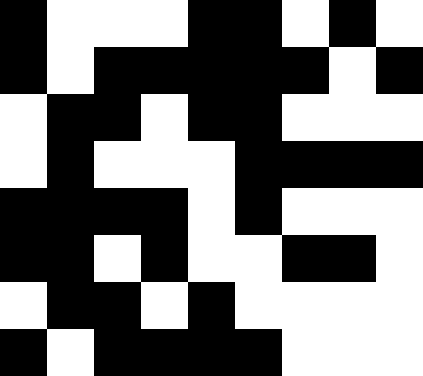[["black", "white", "white", "white", "black", "black", "white", "black", "white"], ["black", "white", "black", "black", "black", "black", "black", "white", "black"], ["white", "black", "black", "white", "black", "black", "white", "white", "white"], ["white", "black", "white", "white", "white", "black", "black", "black", "black"], ["black", "black", "black", "black", "white", "black", "white", "white", "white"], ["black", "black", "white", "black", "white", "white", "black", "black", "white"], ["white", "black", "black", "white", "black", "white", "white", "white", "white"], ["black", "white", "black", "black", "black", "black", "white", "white", "white"]]